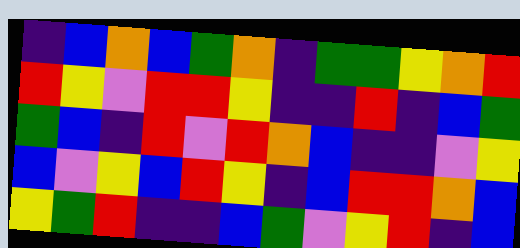[["indigo", "blue", "orange", "blue", "green", "orange", "indigo", "green", "green", "yellow", "orange", "red"], ["red", "yellow", "violet", "red", "red", "yellow", "indigo", "indigo", "red", "indigo", "blue", "green"], ["green", "blue", "indigo", "red", "violet", "red", "orange", "blue", "indigo", "indigo", "violet", "yellow"], ["blue", "violet", "yellow", "blue", "red", "yellow", "indigo", "blue", "red", "red", "orange", "blue"], ["yellow", "green", "red", "indigo", "indigo", "blue", "green", "violet", "yellow", "red", "indigo", "blue"]]